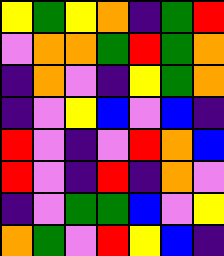[["yellow", "green", "yellow", "orange", "indigo", "green", "red"], ["violet", "orange", "orange", "green", "red", "green", "orange"], ["indigo", "orange", "violet", "indigo", "yellow", "green", "orange"], ["indigo", "violet", "yellow", "blue", "violet", "blue", "indigo"], ["red", "violet", "indigo", "violet", "red", "orange", "blue"], ["red", "violet", "indigo", "red", "indigo", "orange", "violet"], ["indigo", "violet", "green", "green", "blue", "violet", "yellow"], ["orange", "green", "violet", "red", "yellow", "blue", "indigo"]]